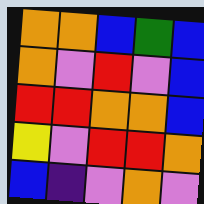[["orange", "orange", "blue", "green", "blue"], ["orange", "violet", "red", "violet", "blue"], ["red", "red", "orange", "orange", "blue"], ["yellow", "violet", "red", "red", "orange"], ["blue", "indigo", "violet", "orange", "violet"]]